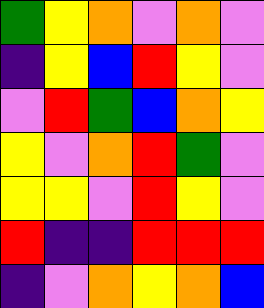[["green", "yellow", "orange", "violet", "orange", "violet"], ["indigo", "yellow", "blue", "red", "yellow", "violet"], ["violet", "red", "green", "blue", "orange", "yellow"], ["yellow", "violet", "orange", "red", "green", "violet"], ["yellow", "yellow", "violet", "red", "yellow", "violet"], ["red", "indigo", "indigo", "red", "red", "red"], ["indigo", "violet", "orange", "yellow", "orange", "blue"]]